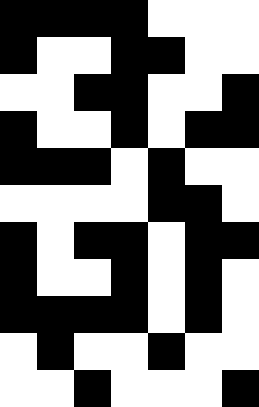[["black", "black", "black", "black", "white", "white", "white"], ["black", "white", "white", "black", "black", "white", "white"], ["white", "white", "black", "black", "white", "white", "black"], ["black", "white", "white", "black", "white", "black", "black"], ["black", "black", "black", "white", "black", "white", "white"], ["white", "white", "white", "white", "black", "black", "white"], ["black", "white", "black", "black", "white", "black", "black"], ["black", "white", "white", "black", "white", "black", "white"], ["black", "black", "black", "black", "white", "black", "white"], ["white", "black", "white", "white", "black", "white", "white"], ["white", "white", "black", "white", "white", "white", "black"]]